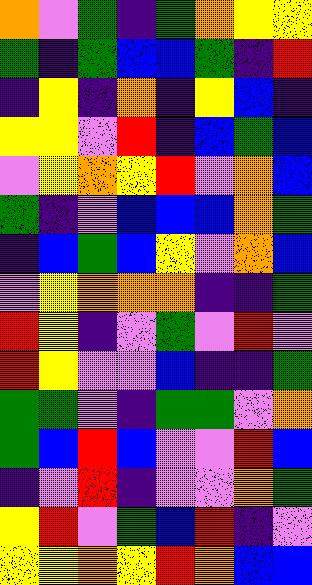[["orange", "violet", "green", "indigo", "green", "orange", "yellow", "yellow"], ["green", "indigo", "green", "blue", "blue", "green", "indigo", "red"], ["indigo", "yellow", "indigo", "orange", "indigo", "yellow", "blue", "indigo"], ["yellow", "yellow", "violet", "red", "indigo", "blue", "green", "blue"], ["violet", "yellow", "orange", "yellow", "red", "violet", "orange", "blue"], ["green", "indigo", "violet", "blue", "blue", "blue", "orange", "green"], ["indigo", "blue", "green", "blue", "yellow", "violet", "orange", "blue"], ["violet", "yellow", "orange", "orange", "orange", "indigo", "indigo", "green"], ["red", "yellow", "indigo", "violet", "green", "violet", "red", "violet"], ["red", "yellow", "violet", "violet", "blue", "indigo", "indigo", "green"], ["green", "green", "violet", "indigo", "green", "green", "violet", "orange"], ["green", "blue", "red", "blue", "violet", "violet", "red", "blue"], ["indigo", "violet", "red", "indigo", "violet", "violet", "orange", "green"], ["yellow", "red", "violet", "green", "blue", "red", "indigo", "violet"], ["yellow", "yellow", "orange", "yellow", "red", "orange", "blue", "blue"]]